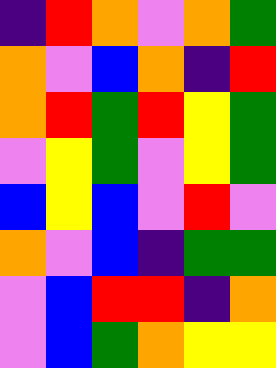[["indigo", "red", "orange", "violet", "orange", "green"], ["orange", "violet", "blue", "orange", "indigo", "red"], ["orange", "red", "green", "red", "yellow", "green"], ["violet", "yellow", "green", "violet", "yellow", "green"], ["blue", "yellow", "blue", "violet", "red", "violet"], ["orange", "violet", "blue", "indigo", "green", "green"], ["violet", "blue", "red", "red", "indigo", "orange"], ["violet", "blue", "green", "orange", "yellow", "yellow"]]